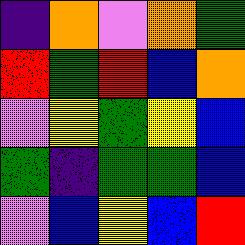[["indigo", "orange", "violet", "orange", "green"], ["red", "green", "red", "blue", "orange"], ["violet", "yellow", "green", "yellow", "blue"], ["green", "indigo", "green", "green", "blue"], ["violet", "blue", "yellow", "blue", "red"]]